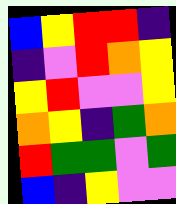[["blue", "yellow", "red", "red", "indigo"], ["indigo", "violet", "red", "orange", "yellow"], ["yellow", "red", "violet", "violet", "yellow"], ["orange", "yellow", "indigo", "green", "orange"], ["red", "green", "green", "violet", "green"], ["blue", "indigo", "yellow", "violet", "violet"]]